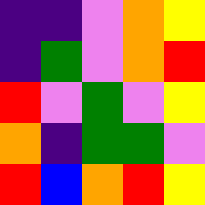[["indigo", "indigo", "violet", "orange", "yellow"], ["indigo", "green", "violet", "orange", "red"], ["red", "violet", "green", "violet", "yellow"], ["orange", "indigo", "green", "green", "violet"], ["red", "blue", "orange", "red", "yellow"]]